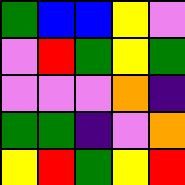[["green", "blue", "blue", "yellow", "violet"], ["violet", "red", "green", "yellow", "green"], ["violet", "violet", "violet", "orange", "indigo"], ["green", "green", "indigo", "violet", "orange"], ["yellow", "red", "green", "yellow", "red"]]